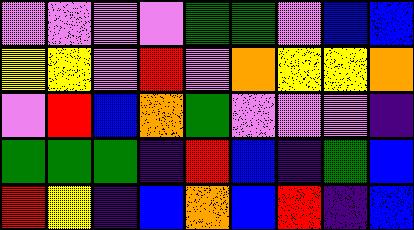[["violet", "violet", "violet", "violet", "green", "green", "violet", "blue", "blue"], ["yellow", "yellow", "violet", "red", "violet", "orange", "yellow", "yellow", "orange"], ["violet", "red", "blue", "orange", "green", "violet", "violet", "violet", "indigo"], ["green", "green", "green", "indigo", "red", "blue", "indigo", "green", "blue"], ["red", "yellow", "indigo", "blue", "orange", "blue", "red", "indigo", "blue"]]